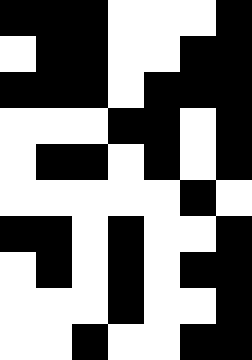[["black", "black", "black", "white", "white", "white", "black"], ["white", "black", "black", "white", "white", "black", "black"], ["black", "black", "black", "white", "black", "black", "black"], ["white", "white", "white", "black", "black", "white", "black"], ["white", "black", "black", "white", "black", "white", "black"], ["white", "white", "white", "white", "white", "black", "white"], ["black", "black", "white", "black", "white", "white", "black"], ["white", "black", "white", "black", "white", "black", "black"], ["white", "white", "white", "black", "white", "white", "black"], ["white", "white", "black", "white", "white", "black", "black"]]